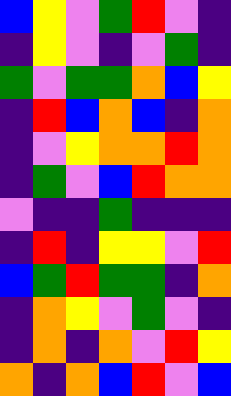[["blue", "yellow", "violet", "green", "red", "violet", "indigo"], ["indigo", "yellow", "violet", "indigo", "violet", "green", "indigo"], ["green", "violet", "green", "green", "orange", "blue", "yellow"], ["indigo", "red", "blue", "orange", "blue", "indigo", "orange"], ["indigo", "violet", "yellow", "orange", "orange", "red", "orange"], ["indigo", "green", "violet", "blue", "red", "orange", "orange"], ["violet", "indigo", "indigo", "green", "indigo", "indigo", "indigo"], ["indigo", "red", "indigo", "yellow", "yellow", "violet", "red"], ["blue", "green", "red", "green", "green", "indigo", "orange"], ["indigo", "orange", "yellow", "violet", "green", "violet", "indigo"], ["indigo", "orange", "indigo", "orange", "violet", "red", "yellow"], ["orange", "indigo", "orange", "blue", "red", "violet", "blue"]]